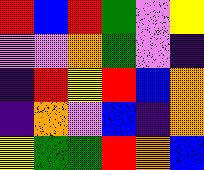[["red", "blue", "red", "green", "violet", "yellow"], ["violet", "violet", "orange", "green", "violet", "indigo"], ["indigo", "red", "yellow", "red", "blue", "orange"], ["indigo", "orange", "violet", "blue", "indigo", "orange"], ["yellow", "green", "green", "red", "orange", "blue"]]